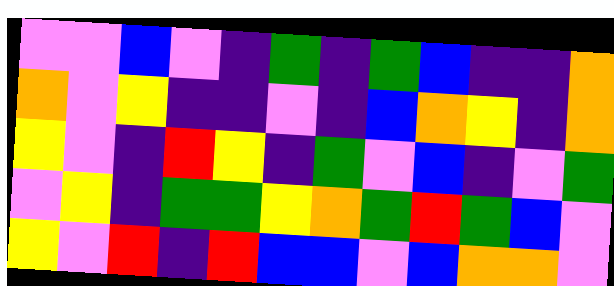[["violet", "violet", "blue", "violet", "indigo", "green", "indigo", "green", "blue", "indigo", "indigo", "orange"], ["orange", "violet", "yellow", "indigo", "indigo", "violet", "indigo", "blue", "orange", "yellow", "indigo", "orange"], ["yellow", "violet", "indigo", "red", "yellow", "indigo", "green", "violet", "blue", "indigo", "violet", "green"], ["violet", "yellow", "indigo", "green", "green", "yellow", "orange", "green", "red", "green", "blue", "violet"], ["yellow", "violet", "red", "indigo", "red", "blue", "blue", "violet", "blue", "orange", "orange", "violet"]]